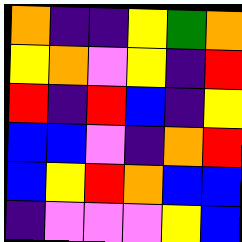[["orange", "indigo", "indigo", "yellow", "green", "orange"], ["yellow", "orange", "violet", "yellow", "indigo", "red"], ["red", "indigo", "red", "blue", "indigo", "yellow"], ["blue", "blue", "violet", "indigo", "orange", "red"], ["blue", "yellow", "red", "orange", "blue", "blue"], ["indigo", "violet", "violet", "violet", "yellow", "blue"]]